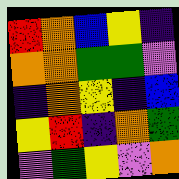[["red", "orange", "blue", "yellow", "indigo"], ["orange", "orange", "green", "green", "violet"], ["indigo", "orange", "yellow", "indigo", "blue"], ["yellow", "red", "indigo", "orange", "green"], ["violet", "green", "yellow", "violet", "orange"]]